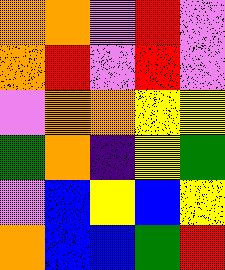[["orange", "orange", "violet", "red", "violet"], ["orange", "red", "violet", "red", "violet"], ["violet", "orange", "orange", "yellow", "yellow"], ["green", "orange", "indigo", "yellow", "green"], ["violet", "blue", "yellow", "blue", "yellow"], ["orange", "blue", "blue", "green", "red"]]